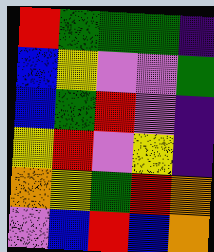[["red", "green", "green", "green", "indigo"], ["blue", "yellow", "violet", "violet", "green"], ["blue", "green", "red", "violet", "indigo"], ["yellow", "red", "violet", "yellow", "indigo"], ["orange", "yellow", "green", "red", "orange"], ["violet", "blue", "red", "blue", "orange"]]